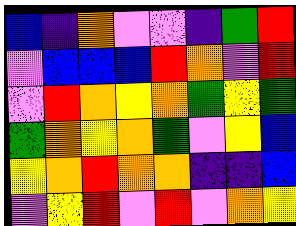[["blue", "indigo", "orange", "violet", "violet", "indigo", "green", "red"], ["violet", "blue", "blue", "blue", "red", "orange", "violet", "red"], ["violet", "red", "orange", "yellow", "orange", "green", "yellow", "green"], ["green", "orange", "yellow", "orange", "green", "violet", "yellow", "blue"], ["yellow", "orange", "red", "orange", "orange", "indigo", "indigo", "blue"], ["violet", "yellow", "red", "violet", "red", "violet", "orange", "yellow"]]